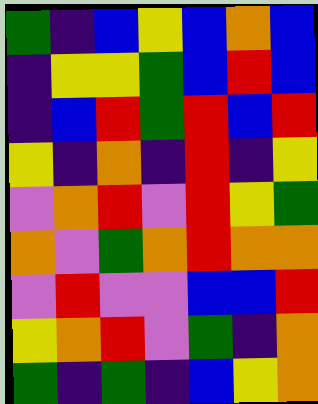[["green", "indigo", "blue", "yellow", "blue", "orange", "blue"], ["indigo", "yellow", "yellow", "green", "blue", "red", "blue"], ["indigo", "blue", "red", "green", "red", "blue", "red"], ["yellow", "indigo", "orange", "indigo", "red", "indigo", "yellow"], ["violet", "orange", "red", "violet", "red", "yellow", "green"], ["orange", "violet", "green", "orange", "red", "orange", "orange"], ["violet", "red", "violet", "violet", "blue", "blue", "red"], ["yellow", "orange", "red", "violet", "green", "indigo", "orange"], ["green", "indigo", "green", "indigo", "blue", "yellow", "orange"]]